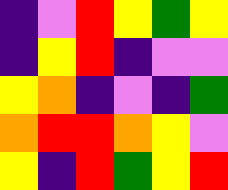[["indigo", "violet", "red", "yellow", "green", "yellow"], ["indigo", "yellow", "red", "indigo", "violet", "violet"], ["yellow", "orange", "indigo", "violet", "indigo", "green"], ["orange", "red", "red", "orange", "yellow", "violet"], ["yellow", "indigo", "red", "green", "yellow", "red"]]